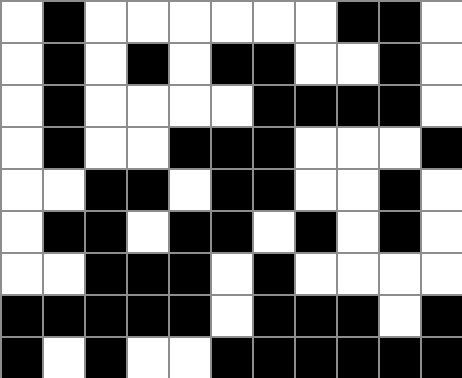[["white", "black", "white", "white", "white", "white", "white", "white", "black", "black", "white"], ["white", "black", "white", "black", "white", "black", "black", "white", "white", "black", "white"], ["white", "black", "white", "white", "white", "white", "black", "black", "black", "black", "white"], ["white", "black", "white", "white", "black", "black", "black", "white", "white", "white", "black"], ["white", "white", "black", "black", "white", "black", "black", "white", "white", "black", "white"], ["white", "black", "black", "white", "black", "black", "white", "black", "white", "black", "white"], ["white", "white", "black", "black", "black", "white", "black", "white", "white", "white", "white"], ["black", "black", "black", "black", "black", "white", "black", "black", "black", "white", "black"], ["black", "white", "black", "white", "white", "black", "black", "black", "black", "black", "black"]]